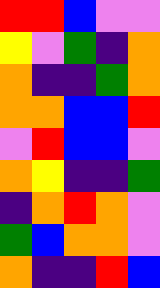[["red", "red", "blue", "violet", "violet"], ["yellow", "violet", "green", "indigo", "orange"], ["orange", "indigo", "indigo", "green", "orange"], ["orange", "orange", "blue", "blue", "red"], ["violet", "red", "blue", "blue", "violet"], ["orange", "yellow", "indigo", "indigo", "green"], ["indigo", "orange", "red", "orange", "violet"], ["green", "blue", "orange", "orange", "violet"], ["orange", "indigo", "indigo", "red", "blue"]]